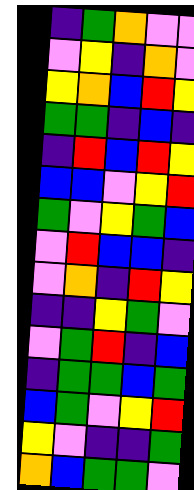[["indigo", "green", "orange", "violet", "violet"], ["violet", "yellow", "indigo", "orange", "violet"], ["yellow", "orange", "blue", "red", "yellow"], ["green", "green", "indigo", "blue", "indigo"], ["indigo", "red", "blue", "red", "yellow"], ["blue", "blue", "violet", "yellow", "red"], ["green", "violet", "yellow", "green", "blue"], ["violet", "red", "blue", "blue", "indigo"], ["violet", "orange", "indigo", "red", "yellow"], ["indigo", "indigo", "yellow", "green", "violet"], ["violet", "green", "red", "indigo", "blue"], ["indigo", "green", "green", "blue", "green"], ["blue", "green", "violet", "yellow", "red"], ["yellow", "violet", "indigo", "indigo", "green"], ["orange", "blue", "green", "green", "violet"]]